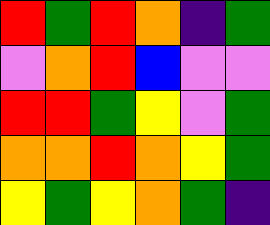[["red", "green", "red", "orange", "indigo", "green"], ["violet", "orange", "red", "blue", "violet", "violet"], ["red", "red", "green", "yellow", "violet", "green"], ["orange", "orange", "red", "orange", "yellow", "green"], ["yellow", "green", "yellow", "orange", "green", "indigo"]]